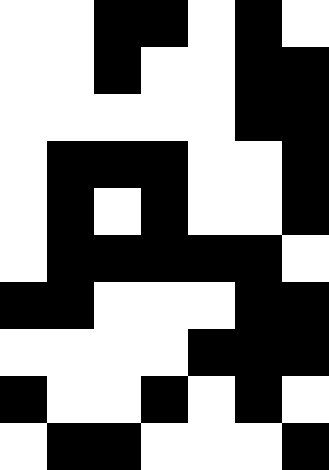[["white", "white", "black", "black", "white", "black", "white"], ["white", "white", "black", "white", "white", "black", "black"], ["white", "white", "white", "white", "white", "black", "black"], ["white", "black", "black", "black", "white", "white", "black"], ["white", "black", "white", "black", "white", "white", "black"], ["white", "black", "black", "black", "black", "black", "white"], ["black", "black", "white", "white", "white", "black", "black"], ["white", "white", "white", "white", "black", "black", "black"], ["black", "white", "white", "black", "white", "black", "white"], ["white", "black", "black", "white", "white", "white", "black"]]